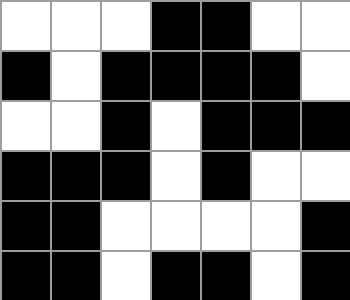[["white", "white", "white", "black", "black", "white", "white"], ["black", "white", "black", "black", "black", "black", "white"], ["white", "white", "black", "white", "black", "black", "black"], ["black", "black", "black", "white", "black", "white", "white"], ["black", "black", "white", "white", "white", "white", "black"], ["black", "black", "white", "black", "black", "white", "black"]]